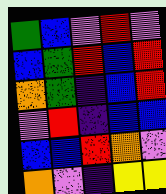[["green", "blue", "violet", "red", "violet"], ["blue", "green", "red", "blue", "red"], ["orange", "green", "indigo", "blue", "red"], ["violet", "red", "indigo", "blue", "blue"], ["blue", "blue", "red", "orange", "violet"], ["orange", "violet", "indigo", "yellow", "yellow"]]